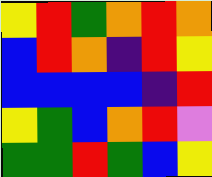[["yellow", "red", "green", "orange", "red", "orange"], ["blue", "red", "orange", "indigo", "red", "yellow"], ["blue", "blue", "blue", "blue", "indigo", "red"], ["yellow", "green", "blue", "orange", "red", "violet"], ["green", "green", "red", "green", "blue", "yellow"]]